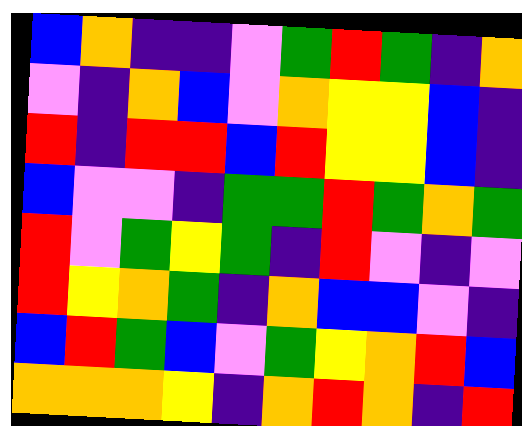[["blue", "orange", "indigo", "indigo", "violet", "green", "red", "green", "indigo", "orange"], ["violet", "indigo", "orange", "blue", "violet", "orange", "yellow", "yellow", "blue", "indigo"], ["red", "indigo", "red", "red", "blue", "red", "yellow", "yellow", "blue", "indigo"], ["blue", "violet", "violet", "indigo", "green", "green", "red", "green", "orange", "green"], ["red", "violet", "green", "yellow", "green", "indigo", "red", "violet", "indigo", "violet"], ["red", "yellow", "orange", "green", "indigo", "orange", "blue", "blue", "violet", "indigo"], ["blue", "red", "green", "blue", "violet", "green", "yellow", "orange", "red", "blue"], ["orange", "orange", "orange", "yellow", "indigo", "orange", "red", "orange", "indigo", "red"]]